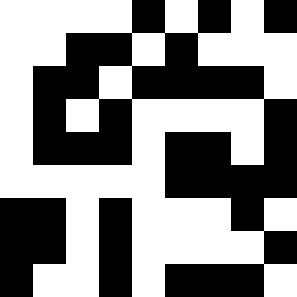[["white", "white", "white", "white", "black", "white", "black", "white", "black"], ["white", "white", "black", "black", "white", "black", "white", "white", "white"], ["white", "black", "black", "white", "black", "black", "black", "black", "white"], ["white", "black", "white", "black", "white", "white", "white", "white", "black"], ["white", "black", "black", "black", "white", "black", "black", "white", "black"], ["white", "white", "white", "white", "white", "black", "black", "black", "black"], ["black", "black", "white", "black", "white", "white", "white", "black", "white"], ["black", "black", "white", "black", "white", "white", "white", "white", "black"], ["black", "white", "white", "black", "white", "black", "black", "black", "white"]]